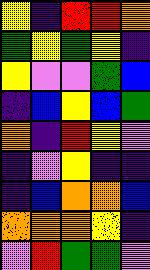[["yellow", "indigo", "red", "red", "orange"], ["green", "yellow", "green", "yellow", "indigo"], ["yellow", "violet", "violet", "green", "blue"], ["indigo", "blue", "yellow", "blue", "green"], ["orange", "indigo", "red", "yellow", "violet"], ["indigo", "violet", "yellow", "indigo", "indigo"], ["indigo", "blue", "orange", "orange", "blue"], ["orange", "orange", "orange", "yellow", "indigo"], ["violet", "red", "green", "green", "violet"]]